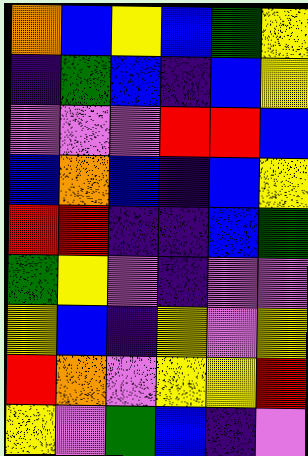[["orange", "blue", "yellow", "blue", "green", "yellow"], ["indigo", "green", "blue", "indigo", "blue", "yellow"], ["violet", "violet", "violet", "red", "red", "blue"], ["blue", "orange", "blue", "indigo", "blue", "yellow"], ["red", "red", "indigo", "indigo", "blue", "green"], ["green", "yellow", "violet", "indigo", "violet", "violet"], ["yellow", "blue", "indigo", "yellow", "violet", "yellow"], ["red", "orange", "violet", "yellow", "yellow", "red"], ["yellow", "violet", "green", "blue", "indigo", "violet"]]